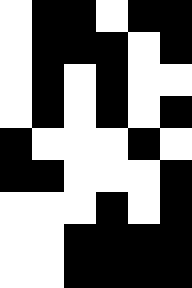[["white", "black", "black", "white", "black", "black"], ["white", "black", "black", "black", "white", "black"], ["white", "black", "white", "black", "white", "white"], ["white", "black", "white", "black", "white", "black"], ["black", "white", "white", "white", "black", "white"], ["black", "black", "white", "white", "white", "black"], ["white", "white", "white", "black", "white", "black"], ["white", "white", "black", "black", "black", "black"], ["white", "white", "black", "black", "black", "black"]]